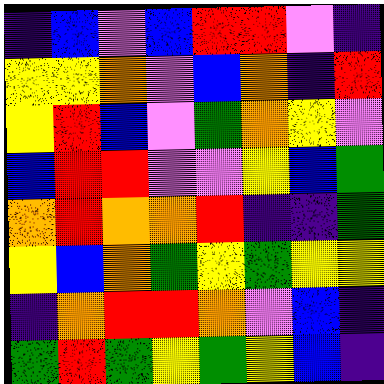[["indigo", "blue", "violet", "blue", "red", "red", "violet", "indigo"], ["yellow", "yellow", "orange", "violet", "blue", "orange", "indigo", "red"], ["yellow", "red", "blue", "violet", "green", "orange", "yellow", "violet"], ["blue", "red", "red", "violet", "violet", "yellow", "blue", "green"], ["orange", "red", "orange", "orange", "red", "indigo", "indigo", "green"], ["yellow", "blue", "orange", "green", "yellow", "green", "yellow", "yellow"], ["indigo", "orange", "red", "red", "orange", "violet", "blue", "indigo"], ["green", "red", "green", "yellow", "green", "yellow", "blue", "indigo"]]